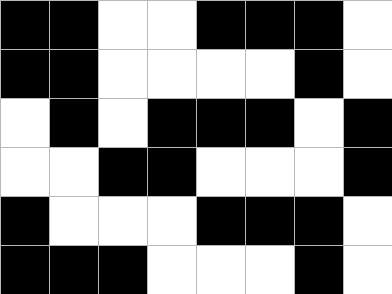[["black", "black", "white", "white", "black", "black", "black", "white"], ["black", "black", "white", "white", "white", "white", "black", "white"], ["white", "black", "white", "black", "black", "black", "white", "black"], ["white", "white", "black", "black", "white", "white", "white", "black"], ["black", "white", "white", "white", "black", "black", "black", "white"], ["black", "black", "black", "white", "white", "white", "black", "white"]]